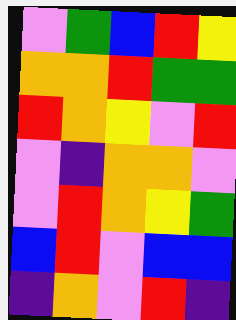[["violet", "green", "blue", "red", "yellow"], ["orange", "orange", "red", "green", "green"], ["red", "orange", "yellow", "violet", "red"], ["violet", "indigo", "orange", "orange", "violet"], ["violet", "red", "orange", "yellow", "green"], ["blue", "red", "violet", "blue", "blue"], ["indigo", "orange", "violet", "red", "indigo"]]